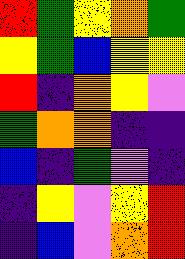[["red", "green", "yellow", "orange", "green"], ["yellow", "green", "blue", "yellow", "yellow"], ["red", "indigo", "orange", "yellow", "violet"], ["green", "orange", "orange", "indigo", "indigo"], ["blue", "indigo", "green", "violet", "indigo"], ["indigo", "yellow", "violet", "yellow", "red"], ["indigo", "blue", "violet", "orange", "red"]]